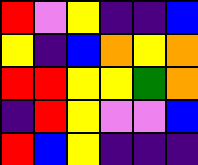[["red", "violet", "yellow", "indigo", "indigo", "blue"], ["yellow", "indigo", "blue", "orange", "yellow", "orange"], ["red", "red", "yellow", "yellow", "green", "orange"], ["indigo", "red", "yellow", "violet", "violet", "blue"], ["red", "blue", "yellow", "indigo", "indigo", "indigo"]]